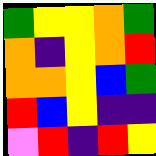[["green", "yellow", "yellow", "orange", "green"], ["orange", "indigo", "yellow", "orange", "red"], ["orange", "orange", "yellow", "blue", "green"], ["red", "blue", "yellow", "indigo", "indigo"], ["violet", "red", "indigo", "red", "yellow"]]